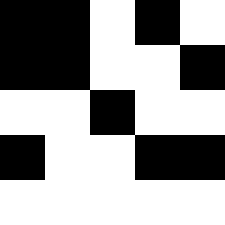[["black", "black", "white", "black", "white"], ["black", "black", "white", "white", "black"], ["white", "white", "black", "white", "white"], ["black", "white", "white", "black", "black"], ["white", "white", "white", "white", "white"]]